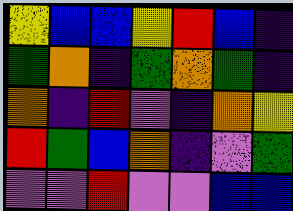[["yellow", "blue", "blue", "yellow", "red", "blue", "indigo"], ["green", "orange", "indigo", "green", "orange", "green", "indigo"], ["orange", "indigo", "red", "violet", "indigo", "orange", "yellow"], ["red", "green", "blue", "orange", "indigo", "violet", "green"], ["violet", "violet", "red", "violet", "violet", "blue", "blue"]]